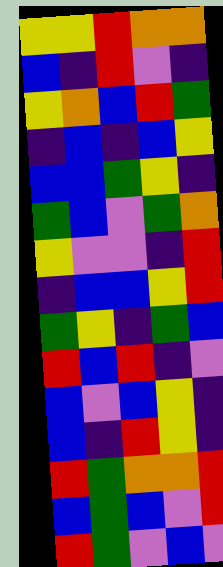[["yellow", "yellow", "red", "orange", "orange"], ["blue", "indigo", "red", "violet", "indigo"], ["yellow", "orange", "blue", "red", "green"], ["indigo", "blue", "indigo", "blue", "yellow"], ["blue", "blue", "green", "yellow", "indigo"], ["green", "blue", "violet", "green", "orange"], ["yellow", "violet", "violet", "indigo", "red"], ["indigo", "blue", "blue", "yellow", "red"], ["green", "yellow", "indigo", "green", "blue"], ["red", "blue", "red", "indigo", "violet"], ["blue", "violet", "blue", "yellow", "indigo"], ["blue", "indigo", "red", "yellow", "indigo"], ["red", "green", "orange", "orange", "red"], ["blue", "green", "blue", "violet", "red"], ["red", "green", "violet", "blue", "violet"]]